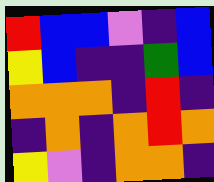[["red", "blue", "blue", "violet", "indigo", "blue"], ["yellow", "blue", "indigo", "indigo", "green", "blue"], ["orange", "orange", "orange", "indigo", "red", "indigo"], ["indigo", "orange", "indigo", "orange", "red", "orange"], ["yellow", "violet", "indigo", "orange", "orange", "indigo"]]